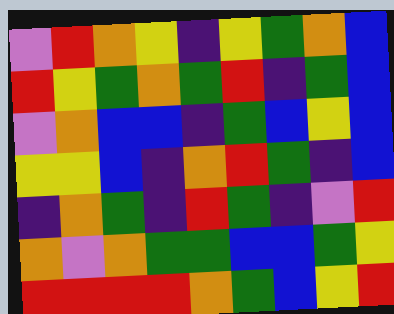[["violet", "red", "orange", "yellow", "indigo", "yellow", "green", "orange", "blue"], ["red", "yellow", "green", "orange", "green", "red", "indigo", "green", "blue"], ["violet", "orange", "blue", "blue", "indigo", "green", "blue", "yellow", "blue"], ["yellow", "yellow", "blue", "indigo", "orange", "red", "green", "indigo", "blue"], ["indigo", "orange", "green", "indigo", "red", "green", "indigo", "violet", "red"], ["orange", "violet", "orange", "green", "green", "blue", "blue", "green", "yellow"], ["red", "red", "red", "red", "orange", "green", "blue", "yellow", "red"]]